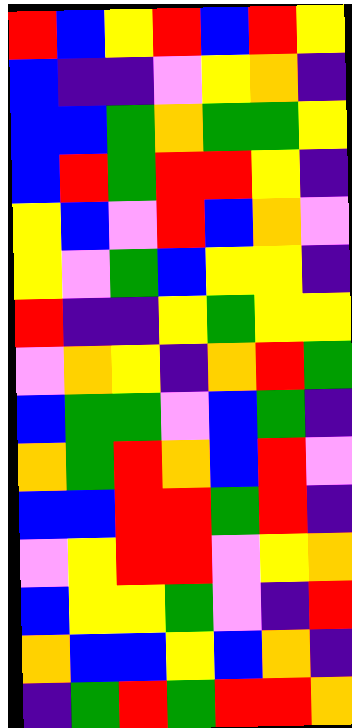[["red", "blue", "yellow", "red", "blue", "red", "yellow"], ["blue", "indigo", "indigo", "violet", "yellow", "orange", "indigo"], ["blue", "blue", "green", "orange", "green", "green", "yellow"], ["blue", "red", "green", "red", "red", "yellow", "indigo"], ["yellow", "blue", "violet", "red", "blue", "orange", "violet"], ["yellow", "violet", "green", "blue", "yellow", "yellow", "indigo"], ["red", "indigo", "indigo", "yellow", "green", "yellow", "yellow"], ["violet", "orange", "yellow", "indigo", "orange", "red", "green"], ["blue", "green", "green", "violet", "blue", "green", "indigo"], ["orange", "green", "red", "orange", "blue", "red", "violet"], ["blue", "blue", "red", "red", "green", "red", "indigo"], ["violet", "yellow", "red", "red", "violet", "yellow", "orange"], ["blue", "yellow", "yellow", "green", "violet", "indigo", "red"], ["orange", "blue", "blue", "yellow", "blue", "orange", "indigo"], ["indigo", "green", "red", "green", "red", "red", "orange"]]